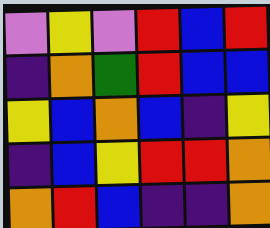[["violet", "yellow", "violet", "red", "blue", "red"], ["indigo", "orange", "green", "red", "blue", "blue"], ["yellow", "blue", "orange", "blue", "indigo", "yellow"], ["indigo", "blue", "yellow", "red", "red", "orange"], ["orange", "red", "blue", "indigo", "indigo", "orange"]]